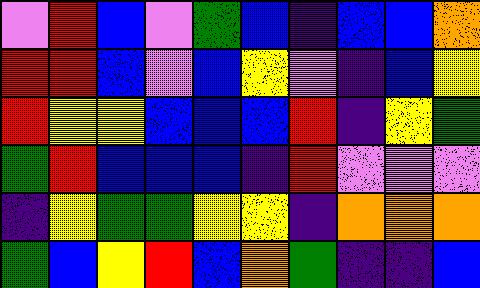[["violet", "red", "blue", "violet", "green", "blue", "indigo", "blue", "blue", "orange"], ["red", "red", "blue", "violet", "blue", "yellow", "violet", "indigo", "blue", "yellow"], ["red", "yellow", "yellow", "blue", "blue", "blue", "red", "indigo", "yellow", "green"], ["green", "red", "blue", "blue", "blue", "indigo", "red", "violet", "violet", "violet"], ["indigo", "yellow", "green", "green", "yellow", "yellow", "indigo", "orange", "orange", "orange"], ["green", "blue", "yellow", "red", "blue", "orange", "green", "indigo", "indigo", "blue"]]